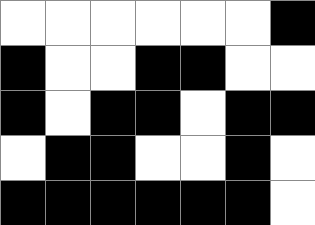[["white", "white", "white", "white", "white", "white", "black"], ["black", "white", "white", "black", "black", "white", "white"], ["black", "white", "black", "black", "white", "black", "black"], ["white", "black", "black", "white", "white", "black", "white"], ["black", "black", "black", "black", "black", "black", "white"]]